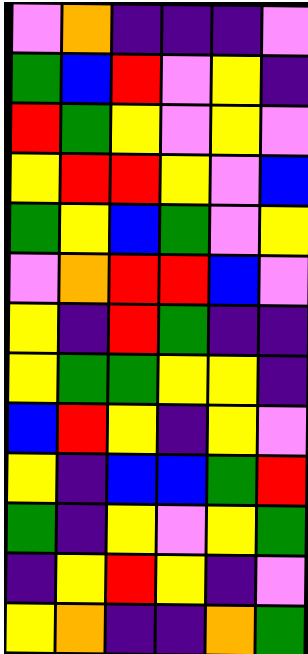[["violet", "orange", "indigo", "indigo", "indigo", "violet"], ["green", "blue", "red", "violet", "yellow", "indigo"], ["red", "green", "yellow", "violet", "yellow", "violet"], ["yellow", "red", "red", "yellow", "violet", "blue"], ["green", "yellow", "blue", "green", "violet", "yellow"], ["violet", "orange", "red", "red", "blue", "violet"], ["yellow", "indigo", "red", "green", "indigo", "indigo"], ["yellow", "green", "green", "yellow", "yellow", "indigo"], ["blue", "red", "yellow", "indigo", "yellow", "violet"], ["yellow", "indigo", "blue", "blue", "green", "red"], ["green", "indigo", "yellow", "violet", "yellow", "green"], ["indigo", "yellow", "red", "yellow", "indigo", "violet"], ["yellow", "orange", "indigo", "indigo", "orange", "green"]]